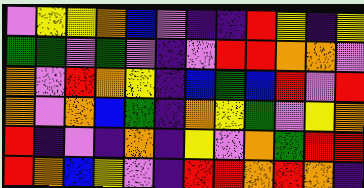[["violet", "yellow", "yellow", "orange", "blue", "violet", "indigo", "indigo", "red", "yellow", "indigo", "yellow"], ["green", "green", "violet", "green", "violet", "indigo", "violet", "red", "red", "orange", "orange", "violet"], ["orange", "violet", "red", "orange", "yellow", "indigo", "blue", "green", "blue", "red", "violet", "red"], ["orange", "violet", "orange", "blue", "green", "indigo", "orange", "yellow", "green", "violet", "yellow", "orange"], ["red", "indigo", "violet", "indigo", "orange", "indigo", "yellow", "violet", "orange", "green", "red", "red"], ["red", "orange", "blue", "yellow", "violet", "indigo", "red", "red", "orange", "red", "orange", "indigo"]]